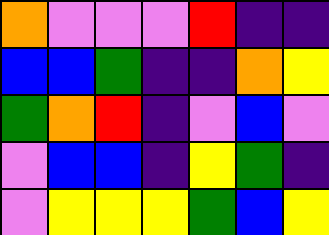[["orange", "violet", "violet", "violet", "red", "indigo", "indigo"], ["blue", "blue", "green", "indigo", "indigo", "orange", "yellow"], ["green", "orange", "red", "indigo", "violet", "blue", "violet"], ["violet", "blue", "blue", "indigo", "yellow", "green", "indigo"], ["violet", "yellow", "yellow", "yellow", "green", "blue", "yellow"]]